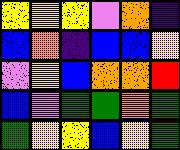[["yellow", "yellow", "yellow", "violet", "orange", "indigo"], ["blue", "orange", "indigo", "blue", "blue", "yellow"], ["violet", "yellow", "blue", "orange", "orange", "red"], ["blue", "violet", "green", "green", "orange", "green"], ["green", "yellow", "yellow", "blue", "yellow", "green"]]